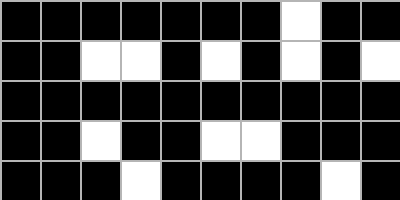[["black", "black", "black", "black", "black", "black", "black", "white", "black", "black"], ["black", "black", "white", "white", "black", "white", "black", "white", "black", "white"], ["black", "black", "black", "black", "black", "black", "black", "black", "black", "black"], ["black", "black", "white", "black", "black", "white", "white", "black", "black", "black"], ["black", "black", "black", "white", "black", "black", "black", "black", "white", "black"]]